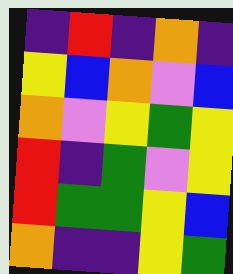[["indigo", "red", "indigo", "orange", "indigo"], ["yellow", "blue", "orange", "violet", "blue"], ["orange", "violet", "yellow", "green", "yellow"], ["red", "indigo", "green", "violet", "yellow"], ["red", "green", "green", "yellow", "blue"], ["orange", "indigo", "indigo", "yellow", "green"]]